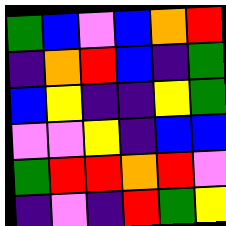[["green", "blue", "violet", "blue", "orange", "red"], ["indigo", "orange", "red", "blue", "indigo", "green"], ["blue", "yellow", "indigo", "indigo", "yellow", "green"], ["violet", "violet", "yellow", "indigo", "blue", "blue"], ["green", "red", "red", "orange", "red", "violet"], ["indigo", "violet", "indigo", "red", "green", "yellow"]]